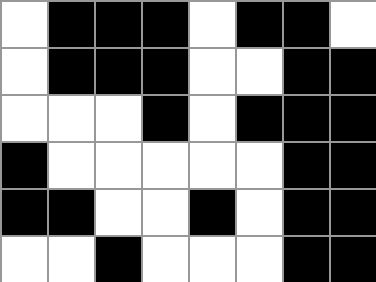[["white", "black", "black", "black", "white", "black", "black", "white"], ["white", "black", "black", "black", "white", "white", "black", "black"], ["white", "white", "white", "black", "white", "black", "black", "black"], ["black", "white", "white", "white", "white", "white", "black", "black"], ["black", "black", "white", "white", "black", "white", "black", "black"], ["white", "white", "black", "white", "white", "white", "black", "black"]]